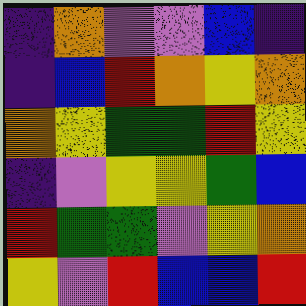[["indigo", "orange", "violet", "violet", "blue", "indigo"], ["indigo", "blue", "red", "orange", "yellow", "orange"], ["orange", "yellow", "green", "green", "red", "yellow"], ["indigo", "violet", "yellow", "yellow", "green", "blue"], ["red", "green", "green", "violet", "yellow", "orange"], ["yellow", "violet", "red", "blue", "blue", "red"]]